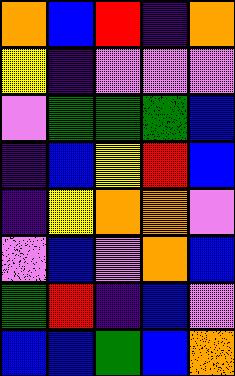[["orange", "blue", "red", "indigo", "orange"], ["yellow", "indigo", "violet", "violet", "violet"], ["violet", "green", "green", "green", "blue"], ["indigo", "blue", "yellow", "red", "blue"], ["indigo", "yellow", "orange", "orange", "violet"], ["violet", "blue", "violet", "orange", "blue"], ["green", "red", "indigo", "blue", "violet"], ["blue", "blue", "green", "blue", "orange"]]